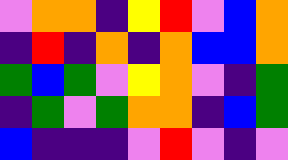[["violet", "orange", "orange", "indigo", "yellow", "red", "violet", "blue", "orange"], ["indigo", "red", "indigo", "orange", "indigo", "orange", "blue", "blue", "orange"], ["green", "blue", "green", "violet", "yellow", "orange", "violet", "indigo", "green"], ["indigo", "green", "violet", "green", "orange", "orange", "indigo", "blue", "green"], ["blue", "indigo", "indigo", "indigo", "violet", "red", "violet", "indigo", "violet"]]